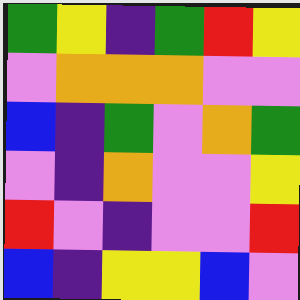[["green", "yellow", "indigo", "green", "red", "yellow"], ["violet", "orange", "orange", "orange", "violet", "violet"], ["blue", "indigo", "green", "violet", "orange", "green"], ["violet", "indigo", "orange", "violet", "violet", "yellow"], ["red", "violet", "indigo", "violet", "violet", "red"], ["blue", "indigo", "yellow", "yellow", "blue", "violet"]]